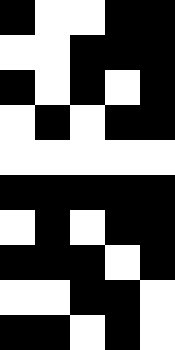[["black", "white", "white", "black", "black"], ["white", "white", "black", "black", "black"], ["black", "white", "black", "white", "black"], ["white", "black", "white", "black", "black"], ["white", "white", "white", "white", "white"], ["black", "black", "black", "black", "black"], ["white", "black", "white", "black", "black"], ["black", "black", "black", "white", "black"], ["white", "white", "black", "black", "white"], ["black", "black", "white", "black", "white"]]